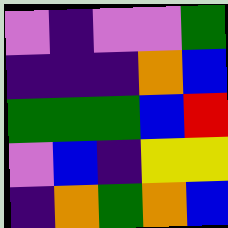[["violet", "indigo", "violet", "violet", "green"], ["indigo", "indigo", "indigo", "orange", "blue"], ["green", "green", "green", "blue", "red"], ["violet", "blue", "indigo", "yellow", "yellow"], ["indigo", "orange", "green", "orange", "blue"]]